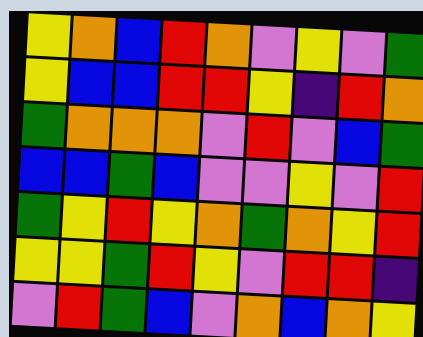[["yellow", "orange", "blue", "red", "orange", "violet", "yellow", "violet", "green"], ["yellow", "blue", "blue", "red", "red", "yellow", "indigo", "red", "orange"], ["green", "orange", "orange", "orange", "violet", "red", "violet", "blue", "green"], ["blue", "blue", "green", "blue", "violet", "violet", "yellow", "violet", "red"], ["green", "yellow", "red", "yellow", "orange", "green", "orange", "yellow", "red"], ["yellow", "yellow", "green", "red", "yellow", "violet", "red", "red", "indigo"], ["violet", "red", "green", "blue", "violet", "orange", "blue", "orange", "yellow"]]